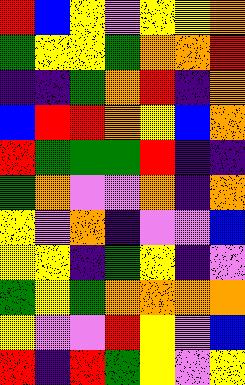[["red", "blue", "yellow", "violet", "yellow", "yellow", "orange"], ["green", "yellow", "yellow", "green", "orange", "orange", "red"], ["indigo", "indigo", "green", "orange", "red", "indigo", "orange"], ["blue", "red", "red", "orange", "yellow", "blue", "orange"], ["red", "green", "green", "green", "red", "indigo", "indigo"], ["green", "orange", "violet", "violet", "orange", "indigo", "orange"], ["yellow", "violet", "orange", "indigo", "violet", "violet", "blue"], ["yellow", "yellow", "indigo", "green", "yellow", "indigo", "violet"], ["green", "yellow", "green", "orange", "orange", "orange", "orange"], ["yellow", "violet", "violet", "red", "yellow", "violet", "blue"], ["red", "indigo", "red", "green", "yellow", "violet", "yellow"]]